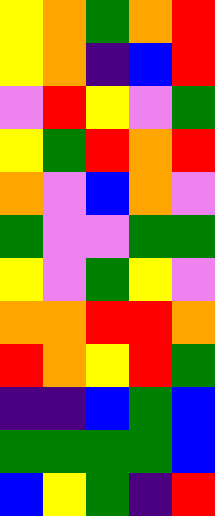[["yellow", "orange", "green", "orange", "red"], ["yellow", "orange", "indigo", "blue", "red"], ["violet", "red", "yellow", "violet", "green"], ["yellow", "green", "red", "orange", "red"], ["orange", "violet", "blue", "orange", "violet"], ["green", "violet", "violet", "green", "green"], ["yellow", "violet", "green", "yellow", "violet"], ["orange", "orange", "red", "red", "orange"], ["red", "orange", "yellow", "red", "green"], ["indigo", "indigo", "blue", "green", "blue"], ["green", "green", "green", "green", "blue"], ["blue", "yellow", "green", "indigo", "red"]]